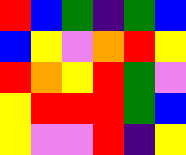[["red", "blue", "green", "indigo", "green", "blue"], ["blue", "yellow", "violet", "orange", "red", "yellow"], ["red", "orange", "yellow", "red", "green", "violet"], ["yellow", "red", "red", "red", "green", "blue"], ["yellow", "violet", "violet", "red", "indigo", "yellow"]]